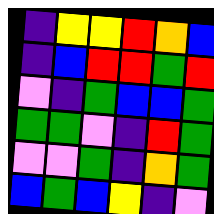[["indigo", "yellow", "yellow", "red", "orange", "blue"], ["indigo", "blue", "red", "red", "green", "red"], ["violet", "indigo", "green", "blue", "blue", "green"], ["green", "green", "violet", "indigo", "red", "green"], ["violet", "violet", "green", "indigo", "orange", "green"], ["blue", "green", "blue", "yellow", "indigo", "violet"]]